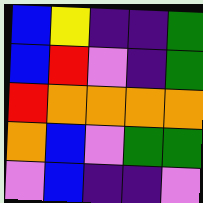[["blue", "yellow", "indigo", "indigo", "green"], ["blue", "red", "violet", "indigo", "green"], ["red", "orange", "orange", "orange", "orange"], ["orange", "blue", "violet", "green", "green"], ["violet", "blue", "indigo", "indigo", "violet"]]